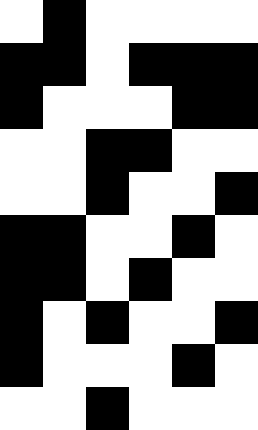[["white", "black", "white", "white", "white", "white"], ["black", "black", "white", "black", "black", "black"], ["black", "white", "white", "white", "black", "black"], ["white", "white", "black", "black", "white", "white"], ["white", "white", "black", "white", "white", "black"], ["black", "black", "white", "white", "black", "white"], ["black", "black", "white", "black", "white", "white"], ["black", "white", "black", "white", "white", "black"], ["black", "white", "white", "white", "black", "white"], ["white", "white", "black", "white", "white", "white"]]